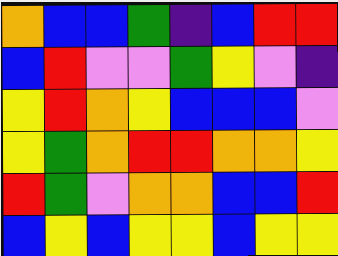[["orange", "blue", "blue", "green", "indigo", "blue", "red", "red"], ["blue", "red", "violet", "violet", "green", "yellow", "violet", "indigo"], ["yellow", "red", "orange", "yellow", "blue", "blue", "blue", "violet"], ["yellow", "green", "orange", "red", "red", "orange", "orange", "yellow"], ["red", "green", "violet", "orange", "orange", "blue", "blue", "red"], ["blue", "yellow", "blue", "yellow", "yellow", "blue", "yellow", "yellow"]]